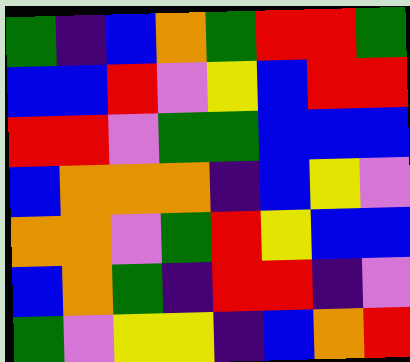[["green", "indigo", "blue", "orange", "green", "red", "red", "green"], ["blue", "blue", "red", "violet", "yellow", "blue", "red", "red"], ["red", "red", "violet", "green", "green", "blue", "blue", "blue"], ["blue", "orange", "orange", "orange", "indigo", "blue", "yellow", "violet"], ["orange", "orange", "violet", "green", "red", "yellow", "blue", "blue"], ["blue", "orange", "green", "indigo", "red", "red", "indigo", "violet"], ["green", "violet", "yellow", "yellow", "indigo", "blue", "orange", "red"]]